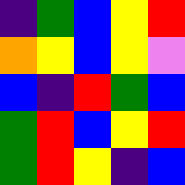[["indigo", "green", "blue", "yellow", "red"], ["orange", "yellow", "blue", "yellow", "violet"], ["blue", "indigo", "red", "green", "blue"], ["green", "red", "blue", "yellow", "red"], ["green", "red", "yellow", "indigo", "blue"]]